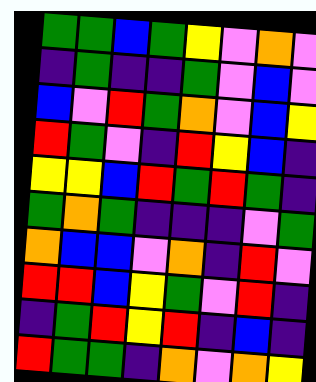[["green", "green", "blue", "green", "yellow", "violet", "orange", "violet"], ["indigo", "green", "indigo", "indigo", "green", "violet", "blue", "violet"], ["blue", "violet", "red", "green", "orange", "violet", "blue", "yellow"], ["red", "green", "violet", "indigo", "red", "yellow", "blue", "indigo"], ["yellow", "yellow", "blue", "red", "green", "red", "green", "indigo"], ["green", "orange", "green", "indigo", "indigo", "indigo", "violet", "green"], ["orange", "blue", "blue", "violet", "orange", "indigo", "red", "violet"], ["red", "red", "blue", "yellow", "green", "violet", "red", "indigo"], ["indigo", "green", "red", "yellow", "red", "indigo", "blue", "indigo"], ["red", "green", "green", "indigo", "orange", "violet", "orange", "yellow"]]